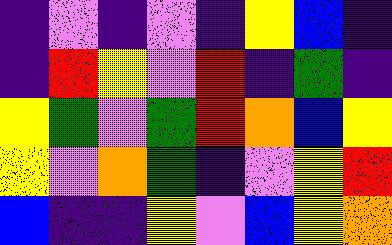[["indigo", "violet", "indigo", "violet", "indigo", "yellow", "blue", "indigo"], ["indigo", "red", "yellow", "violet", "red", "indigo", "green", "indigo"], ["yellow", "green", "violet", "green", "red", "orange", "blue", "yellow"], ["yellow", "violet", "orange", "green", "indigo", "violet", "yellow", "red"], ["blue", "indigo", "indigo", "yellow", "violet", "blue", "yellow", "orange"]]